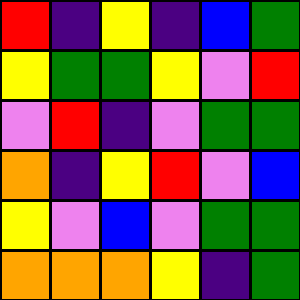[["red", "indigo", "yellow", "indigo", "blue", "green"], ["yellow", "green", "green", "yellow", "violet", "red"], ["violet", "red", "indigo", "violet", "green", "green"], ["orange", "indigo", "yellow", "red", "violet", "blue"], ["yellow", "violet", "blue", "violet", "green", "green"], ["orange", "orange", "orange", "yellow", "indigo", "green"]]